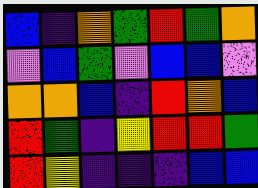[["blue", "indigo", "orange", "green", "red", "green", "orange"], ["violet", "blue", "green", "violet", "blue", "blue", "violet"], ["orange", "orange", "blue", "indigo", "red", "orange", "blue"], ["red", "green", "indigo", "yellow", "red", "red", "green"], ["red", "yellow", "indigo", "indigo", "indigo", "blue", "blue"]]